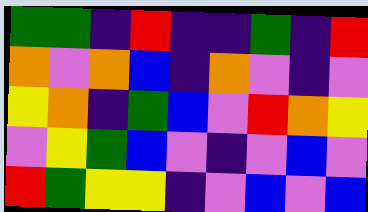[["green", "green", "indigo", "red", "indigo", "indigo", "green", "indigo", "red"], ["orange", "violet", "orange", "blue", "indigo", "orange", "violet", "indigo", "violet"], ["yellow", "orange", "indigo", "green", "blue", "violet", "red", "orange", "yellow"], ["violet", "yellow", "green", "blue", "violet", "indigo", "violet", "blue", "violet"], ["red", "green", "yellow", "yellow", "indigo", "violet", "blue", "violet", "blue"]]